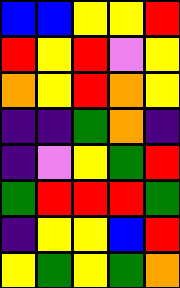[["blue", "blue", "yellow", "yellow", "red"], ["red", "yellow", "red", "violet", "yellow"], ["orange", "yellow", "red", "orange", "yellow"], ["indigo", "indigo", "green", "orange", "indigo"], ["indigo", "violet", "yellow", "green", "red"], ["green", "red", "red", "red", "green"], ["indigo", "yellow", "yellow", "blue", "red"], ["yellow", "green", "yellow", "green", "orange"]]